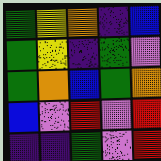[["green", "yellow", "orange", "indigo", "blue"], ["green", "yellow", "indigo", "green", "violet"], ["green", "orange", "blue", "green", "orange"], ["blue", "violet", "red", "violet", "red"], ["indigo", "indigo", "green", "violet", "red"]]